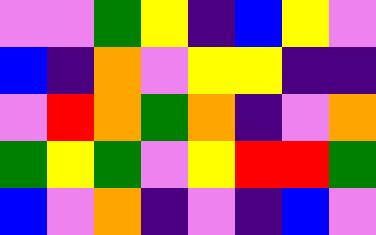[["violet", "violet", "green", "yellow", "indigo", "blue", "yellow", "violet"], ["blue", "indigo", "orange", "violet", "yellow", "yellow", "indigo", "indigo"], ["violet", "red", "orange", "green", "orange", "indigo", "violet", "orange"], ["green", "yellow", "green", "violet", "yellow", "red", "red", "green"], ["blue", "violet", "orange", "indigo", "violet", "indigo", "blue", "violet"]]